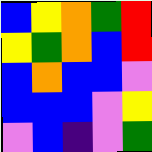[["blue", "yellow", "orange", "green", "red"], ["yellow", "green", "orange", "blue", "red"], ["blue", "orange", "blue", "blue", "violet"], ["blue", "blue", "blue", "violet", "yellow"], ["violet", "blue", "indigo", "violet", "green"]]